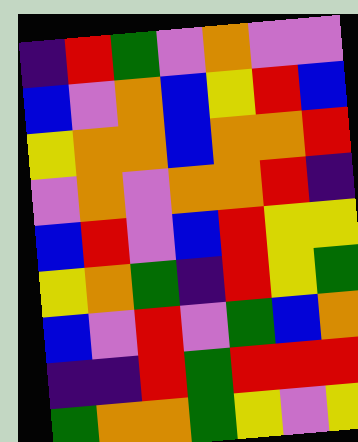[["indigo", "red", "green", "violet", "orange", "violet", "violet"], ["blue", "violet", "orange", "blue", "yellow", "red", "blue"], ["yellow", "orange", "orange", "blue", "orange", "orange", "red"], ["violet", "orange", "violet", "orange", "orange", "red", "indigo"], ["blue", "red", "violet", "blue", "red", "yellow", "yellow"], ["yellow", "orange", "green", "indigo", "red", "yellow", "green"], ["blue", "violet", "red", "violet", "green", "blue", "orange"], ["indigo", "indigo", "red", "green", "red", "red", "red"], ["green", "orange", "orange", "green", "yellow", "violet", "yellow"]]